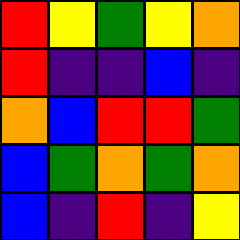[["red", "yellow", "green", "yellow", "orange"], ["red", "indigo", "indigo", "blue", "indigo"], ["orange", "blue", "red", "red", "green"], ["blue", "green", "orange", "green", "orange"], ["blue", "indigo", "red", "indigo", "yellow"]]